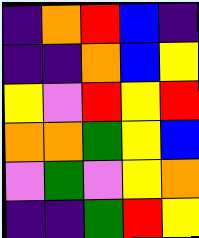[["indigo", "orange", "red", "blue", "indigo"], ["indigo", "indigo", "orange", "blue", "yellow"], ["yellow", "violet", "red", "yellow", "red"], ["orange", "orange", "green", "yellow", "blue"], ["violet", "green", "violet", "yellow", "orange"], ["indigo", "indigo", "green", "red", "yellow"]]